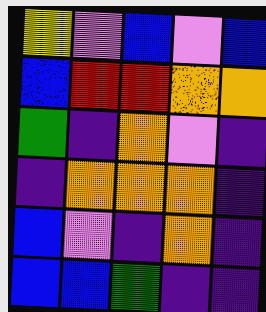[["yellow", "violet", "blue", "violet", "blue"], ["blue", "red", "red", "orange", "orange"], ["green", "indigo", "orange", "violet", "indigo"], ["indigo", "orange", "orange", "orange", "indigo"], ["blue", "violet", "indigo", "orange", "indigo"], ["blue", "blue", "green", "indigo", "indigo"]]